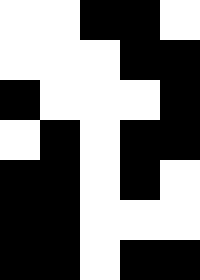[["white", "white", "black", "black", "white"], ["white", "white", "white", "black", "black"], ["black", "white", "white", "white", "black"], ["white", "black", "white", "black", "black"], ["black", "black", "white", "black", "white"], ["black", "black", "white", "white", "white"], ["black", "black", "white", "black", "black"]]